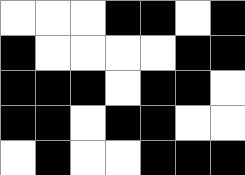[["white", "white", "white", "black", "black", "white", "black"], ["black", "white", "white", "white", "white", "black", "black"], ["black", "black", "black", "white", "black", "black", "white"], ["black", "black", "white", "black", "black", "white", "white"], ["white", "black", "white", "white", "black", "black", "black"]]